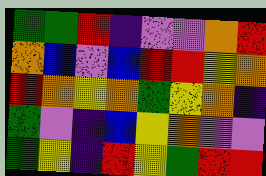[["green", "green", "red", "indigo", "violet", "violet", "orange", "red"], ["orange", "blue", "violet", "blue", "red", "red", "yellow", "orange"], ["red", "orange", "yellow", "orange", "green", "yellow", "orange", "indigo"], ["green", "violet", "indigo", "blue", "yellow", "orange", "violet", "violet"], ["green", "yellow", "indigo", "red", "yellow", "green", "red", "red"]]